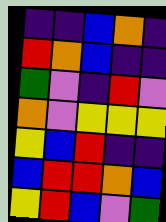[["indigo", "indigo", "blue", "orange", "indigo"], ["red", "orange", "blue", "indigo", "indigo"], ["green", "violet", "indigo", "red", "violet"], ["orange", "violet", "yellow", "yellow", "yellow"], ["yellow", "blue", "red", "indigo", "indigo"], ["blue", "red", "red", "orange", "blue"], ["yellow", "red", "blue", "violet", "green"]]